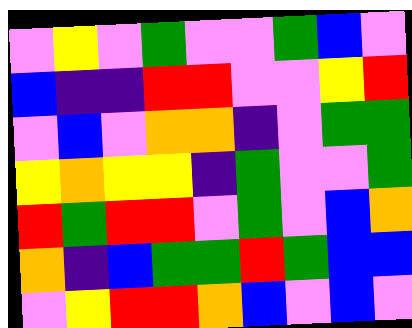[["violet", "yellow", "violet", "green", "violet", "violet", "green", "blue", "violet"], ["blue", "indigo", "indigo", "red", "red", "violet", "violet", "yellow", "red"], ["violet", "blue", "violet", "orange", "orange", "indigo", "violet", "green", "green"], ["yellow", "orange", "yellow", "yellow", "indigo", "green", "violet", "violet", "green"], ["red", "green", "red", "red", "violet", "green", "violet", "blue", "orange"], ["orange", "indigo", "blue", "green", "green", "red", "green", "blue", "blue"], ["violet", "yellow", "red", "red", "orange", "blue", "violet", "blue", "violet"]]